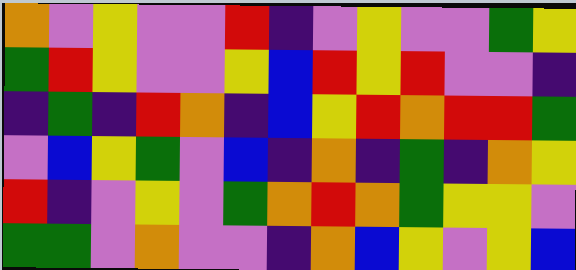[["orange", "violet", "yellow", "violet", "violet", "red", "indigo", "violet", "yellow", "violet", "violet", "green", "yellow"], ["green", "red", "yellow", "violet", "violet", "yellow", "blue", "red", "yellow", "red", "violet", "violet", "indigo"], ["indigo", "green", "indigo", "red", "orange", "indigo", "blue", "yellow", "red", "orange", "red", "red", "green"], ["violet", "blue", "yellow", "green", "violet", "blue", "indigo", "orange", "indigo", "green", "indigo", "orange", "yellow"], ["red", "indigo", "violet", "yellow", "violet", "green", "orange", "red", "orange", "green", "yellow", "yellow", "violet"], ["green", "green", "violet", "orange", "violet", "violet", "indigo", "orange", "blue", "yellow", "violet", "yellow", "blue"]]